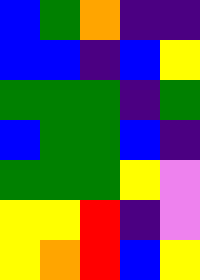[["blue", "green", "orange", "indigo", "indigo"], ["blue", "blue", "indigo", "blue", "yellow"], ["green", "green", "green", "indigo", "green"], ["blue", "green", "green", "blue", "indigo"], ["green", "green", "green", "yellow", "violet"], ["yellow", "yellow", "red", "indigo", "violet"], ["yellow", "orange", "red", "blue", "yellow"]]